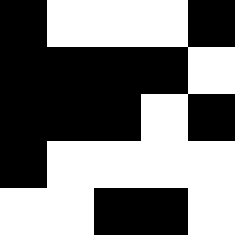[["black", "white", "white", "white", "black"], ["black", "black", "black", "black", "white"], ["black", "black", "black", "white", "black"], ["black", "white", "white", "white", "white"], ["white", "white", "black", "black", "white"]]